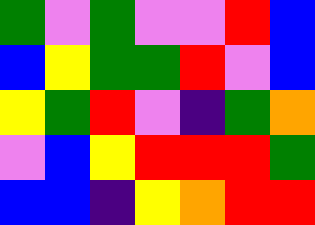[["green", "violet", "green", "violet", "violet", "red", "blue"], ["blue", "yellow", "green", "green", "red", "violet", "blue"], ["yellow", "green", "red", "violet", "indigo", "green", "orange"], ["violet", "blue", "yellow", "red", "red", "red", "green"], ["blue", "blue", "indigo", "yellow", "orange", "red", "red"]]